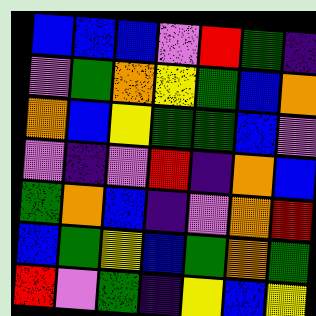[["blue", "blue", "blue", "violet", "red", "green", "indigo"], ["violet", "green", "orange", "yellow", "green", "blue", "orange"], ["orange", "blue", "yellow", "green", "green", "blue", "violet"], ["violet", "indigo", "violet", "red", "indigo", "orange", "blue"], ["green", "orange", "blue", "indigo", "violet", "orange", "red"], ["blue", "green", "yellow", "blue", "green", "orange", "green"], ["red", "violet", "green", "indigo", "yellow", "blue", "yellow"]]